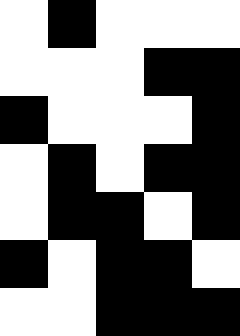[["white", "black", "white", "white", "white"], ["white", "white", "white", "black", "black"], ["black", "white", "white", "white", "black"], ["white", "black", "white", "black", "black"], ["white", "black", "black", "white", "black"], ["black", "white", "black", "black", "white"], ["white", "white", "black", "black", "black"]]